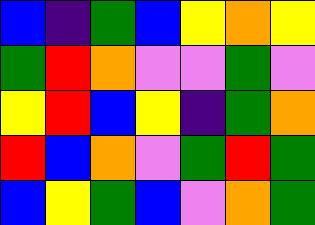[["blue", "indigo", "green", "blue", "yellow", "orange", "yellow"], ["green", "red", "orange", "violet", "violet", "green", "violet"], ["yellow", "red", "blue", "yellow", "indigo", "green", "orange"], ["red", "blue", "orange", "violet", "green", "red", "green"], ["blue", "yellow", "green", "blue", "violet", "orange", "green"]]